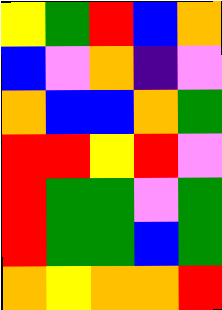[["yellow", "green", "red", "blue", "orange"], ["blue", "violet", "orange", "indigo", "violet"], ["orange", "blue", "blue", "orange", "green"], ["red", "red", "yellow", "red", "violet"], ["red", "green", "green", "violet", "green"], ["red", "green", "green", "blue", "green"], ["orange", "yellow", "orange", "orange", "red"]]